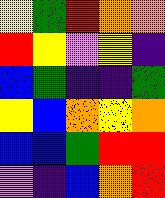[["yellow", "green", "red", "orange", "orange"], ["red", "yellow", "violet", "yellow", "indigo"], ["blue", "green", "indigo", "indigo", "green"], ["yellow", "blue", "orange", "yellow", "orange"], ["blue", "blue", "green", "red", "red"], ["violet", "indigo", "blue", "orange", "red"]]